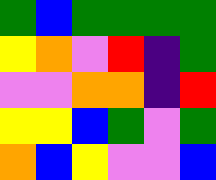[["green", "blue", "green", "green", "green", "green"], ["yellow", "orange", "violet", "red", "indigo", "green"], ["violet", "violet", "orange", "orange", "indigo", "red"], ["yellow", "yellow", "blue", "green", "violet", "green"], ["orange", "blue", "yellow", "violet", "violet", "blue"]]